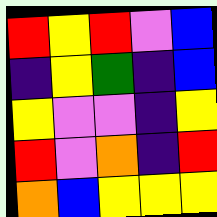[["red", "yellow", "red", "violet", "blue"], ["indigo", "yellow", "green", "indigo", "blue"], ["yellow", "violet", "violet", "indigo", "yellow"], ["red", "violet", "orange", "indigo", "red"], ["orange", "blue", "yellow", "yellow", "yellow"]]